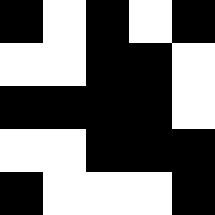[["black", "white", "black", "white", "black"], ["white", "white", "black", "black", "white"], ["black", "black", "black", "black", "white"], ["white", "white", "black", "black", "black"], ["black", "white", "white", "white", "black"]]